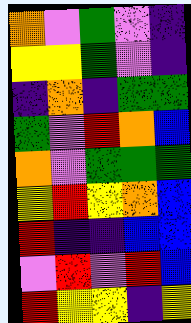[["orange", "violet", "green", "violet", "indigo"], ["yellow", "yellow", "green", "violet", "indigo"], ["indigo", "orange", "indigo", "green", "green"], ["green", "violet", "red", "orange", "blue"], ["orange", "violet", "green", "green", "green"], ["yellow", "red", "yellow", "orange", "blue"], ["red", "indigo", "indigo", "blue", "blue"], ["violet", "red", "violet", "red", "blue"], ["red", "yellow", "yellow", "indigo", "yellow"]]